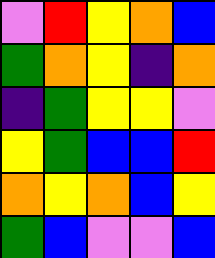[["violet", "red", "yellow", "orange", "blue"], ["green", "orange", "yellow", "indigo", "orange"], ["indigo", "green", "yellow", "yellow", "violet"], ["yellow", "green", "blue", "blue", "red"], ["orange", "yellow", "orange", "blue", "yellow"], ["green", "blue", "violet", "violet", "blue"]]